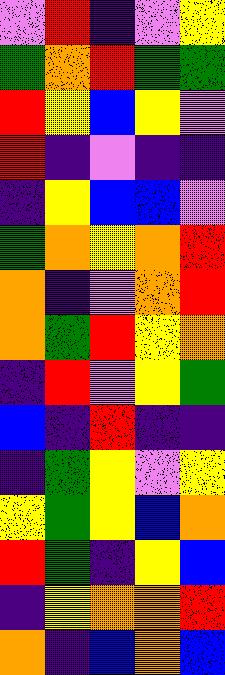[["violet", "red", "indigo", "violet", "yellow"], ["green", "orange", "red", "green", "green"], ["red", "yellow", "blue", "yellow", "violet"], ["red", "indigo", "violet", "indigo", "indigo"], ["indigo", "yellow", "blue", "blue", "violet"], ["green", "orange", "yellow", "orange", "red"], ["orange", "indigo", "violet", "orange", "red"], ["orange", "green", "red", "yellow", "orange"], ["indigo", "red", "violet", "yellow", "green"], ["blue", "indigo", "red", "indigo", "indigo"], ["indigo", "green", "yellow", "violet", "yellow"], ["yellow", "green", "yellow", "blue", "orange"], ["red", "green", "indigo", "yellow", "blue"], ["indigo", "yellow", "orange", "orange", "red"], ["orange", "indigo", "blue", "orange", "blue"]]